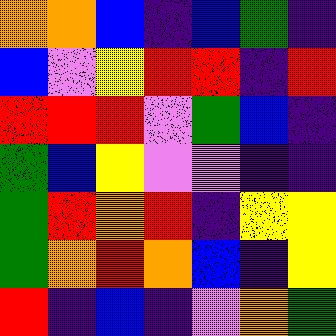[["orange", "orange", "blue", "indigo", "blue", "green", "indigo"], ["blue", "violet", "yellow", "red", "red", "indigo", "red"], ["red", "red", "red", "violet", "green", "blue", "indigo"], ["green", "blue", "yellow", "violet", "violet", "indigo", "indigo"], ["green", "red", "orange", "red", "indigo", "yellow", "yellow"], ["green", "orange", "red", "orange", "blue", "indigo", "yellow"], ["red", "indigo", "blue", "indigo", "violet", "orange", "green"]]